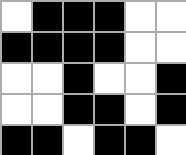[["white", "black", "black", "black", "white", "white"], ["black", "black", "black", "black", "white", "white"], ["white", "white", "black", "white", "white", "black"], ["white", "white", "black", "black", "white", "black"], ["black", "black", "white", "black", "black", "white"]]